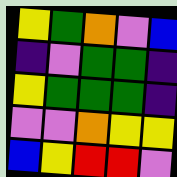[["yellow", "green", "orange", "violet", "blue"], ["indigo", "violet", "green", "green", "indigo"], ["yellow", "green", "green", "green", "indigo"], ["violet", "violet", "orange", "yellow", "yellow"], ["blue", "yellow", "red", "red", "violet"]]